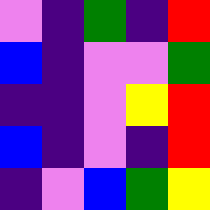[["violet", "indigo", "green", "indigo", "red"], ["blue", "indigo", "violet", "violet", "green"], ["indigo", "indigo", "violet", "yellow", "red"], ["blue", "indigo", "violet", "indigo", "red"], ["indigo", "violet", "blue", "green", "yellow"]]